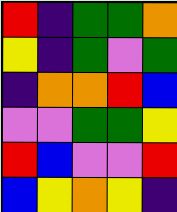[["red", "indigo", "green", "green", "orange"], ["yellow", "indigo", "green", "violet", "green"], ["indigo", "orange", "orange", "red", "blue"], ["violet", "violet", "green", "green", "yellow"], ["red", "blue", "violet", "violet", "red"], ["blue", "yellow", "orange", "yellow", "indigo"]]